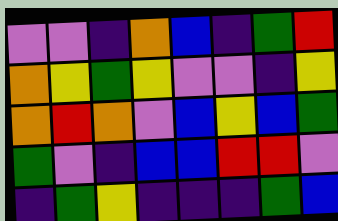[["violet", "violet", "indigo", "orange", "blue", "indigo", "green", "red"], ["orange", "yellow", "green", "yellow", "violet", "violet", "indigo", "yellow"], ["orange", "red", "orange", "violet", "blue", "yellow", "blue", "green"], ["green", "violet", "indigo", "blue", "blue", "red", "red", "violet"], ["indigo", "green", "yellow", "indigo", "indigo", "indigo", "green", "blue"]]